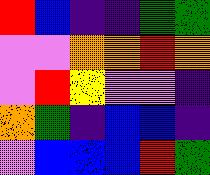[["red", "blue", "indigo", "indigo", "green", "green"], ["violet", "violet", "orange", "orange", "red", "orange"], ["violet", "red", "yellow", "violet", "violet", "indigo"], ["orange", "green", "indigo", "blue", "blue", "indigo"], ["violet", "blue", "blue", "blue", "red", "green"]]